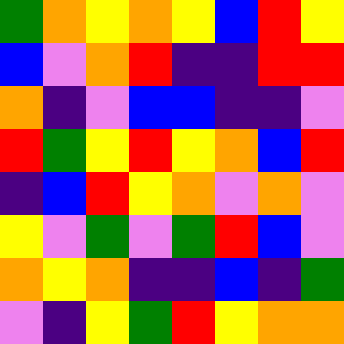[["green", "orange", "yellow", "orange", "yellow", "blue", "red", "yellow"], ["blue", "violet", "orange", "red", "indigo", "indigo", "red", "red"], ["orange", "indigo", "violet", "blue", "blue", "indigo", "indigo", "violet"], ["red", "green", "yellow", "red", "yellow", "orange", "blue", "red"], ["indigo", "blue", "red", "yellow", "orange", "violet", "orange", "violet"], ["yellow", "violet", "green", "violet", "green", "red", "blue", "violet"], ["orange", "yellow", "orange", "indigo", "indigo", "blue", "indigo", "green"], ["violet", "indigo", "yellow", "green", "red", "yellow", "orange", "orange"]]